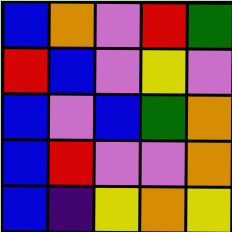[["blue", "orange", "violet", "red", "green"], ["red", "blue", "violet", "yellow", "violet"], ["blue", "violet", "blue", "green", "orange"], ["blue", "red", "violet", "violet", "orange"], ["blue", "indigo", "yellow", "orange", "yellow"]]